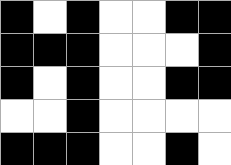[["black", "white", "black", "white", "white", "black", "black"], ["black", "black", "black", "white", "white", "white", "black"], ["black", "white", "black", "white", "white", "black", "black"], ["white", "white", "black", "white", "white", "white", "white"], ["black", "black", "black", "white", "white", "black", "white"]]